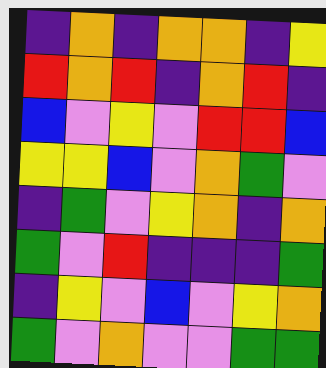[["indigo", "orange", "indigo", "orange", "orange", "indigo", "yellow"], ["red", "orange", "red", "indigo", "orange", "red", "indigo"], ["blue", "violet", "yellow", "violet", "red", "red", "blue"], ["yellow", "yellow", "blue", "violet", "orange", "green", "violet"], ["indigo", "green", "violet", "yellow", "orange", "indigo", "orange"], ["green", "violet", "red", "indigo", "indigo", "indigo", "green"], ["indigo", "yellow", "violet", "blue", "violet", "yellow", "orange"], ["green", "violet", "orange", "violet", "violet", "green", "green"]]